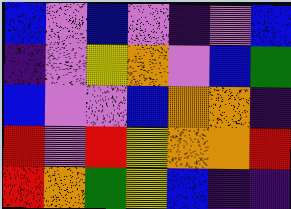[["blue", "violet", "blue", "violet", "indigo", "violet", "blue"], ["indigo", "violet", "yellow", "orange", "violet", "blue", "green"], ["blue", "violet", "violet", "blue", "orange", "orange", "indigo"], ["red", "violet", "red", "yellow", "orange", "orange", "red"], ["red", "orange", "green", "yellow", "blue", "indigo", "indigo"]]